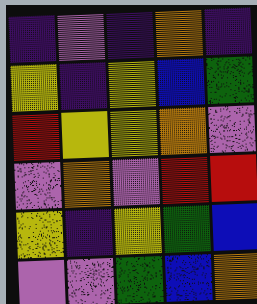[["indigo", "violet", "indigo", "orange", "indigo"], ["yellow", "indigo", "yellow", "blue", "green"], ["red", "yellow", "yellow", "orange", "violet"], ["violet", "orange", "violet", "red", "red"], ["yellow", "indigo", "yellow", "green", "blue"], ["violet", "violet", "green", "blue", "orange"]]